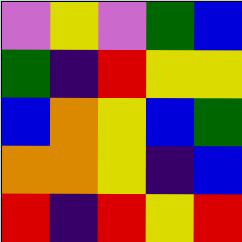[["violet", "yellow", "violet", "green", "blue"], ["green", "indigo", "red", "yellow", "yellow"], ["blue", "orange", "yellow", "blue", "green"], ["orange", "orange", "yellow", "indigo", "blue"], ["red", "indigo", "red", "yellow", "red"]]